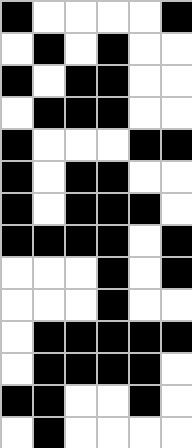[["black", "white", "white", "white", "white", "black"], ["white", "black", "white", "black", "white", "white"], ["black", "white", "black", "black", "white", "white"], ["white", "black", "black", "black", "white", "white"], ["black", "white", "white", "white", "black", "black"], ["black", "white", "black", "black", "white", "white"], ["black", "white", "black", "black", "black", "white"], ["black", "black", "black", "black", "white", "black"], ["white", "white", "white", "black", "white", "black"], ["white", "white", "white", "black", "white", "white"], ["white", "black", "black", "black", "black", "black"], ["white", "black", "black", "black", "black", "white"], ["black", "black", "white", "white", "black", "white"], ["white", "black", "white", "white", "white", "white"]]